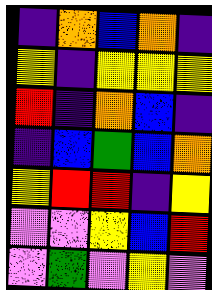[["indigo", "orange", "blue", "orange", "indigo"], ["yellow", "indigo", "yellow", "yellow", "yellow"], ["red", "indigo", "orange", "blue", "indigo"], ["indigo", "blue", "green", "blue", "orange"], ["yellow", "red", "red", "indigo", "yellow"], ["violet", "violet", "yellow", "blue", "red"], ["violet", "green", "violet", "yellow", "violet"]]